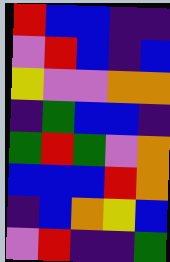[["red", "blue", "blue", "indigo", "indigo"], ["violet", "red", "blue", "indigo", "blue"], ["yellow", "violet", "violet", "orange", "orange"], ["indigo", "green", "blue", "blue", "indigo"], ["green", "red", "green", "violet", "orange"], ["blue", "blue", "blue", "red", "orange"], ["indigo", "blue", "orange", "yellow", "blue"], ["violet", "red", "indigo", "indigo", "green"]]